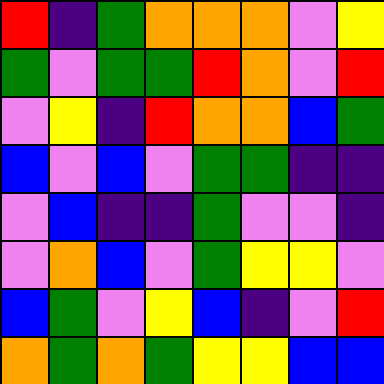[["red", "indigo", "green", "orange", "orange", "orange", "violet", "yellow"], ["green", "violet", "green", "green", "red", "orange", "violet", "red"], ["violet", "yellow", "indigo", "red", "orange", "orange", "blue", "green"], ["blue", "violet", "blue", "violet", "green", "green", "indigo", "indigo"], ["violet", "blue", "indigo", "indigo", "green", "violet", "violet", "indigo"], ["violet", "orange", "blue", "violet", "green", "yellow", "yellow", "violet"], ["blue", "green", "violet", "yellow", "blue", "indigo", "violet", "red"], ["orange", "green", "orange", "green", "yellow", "yellow", "blue", "blue"]]